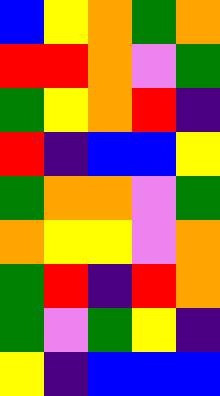[["blue", "yellow", "orange", "green", "orange"], ["red", "red", "orange", "violet", "green"], ["green", "yellow", "orange", "red", "indigo"], ["red", "indigo", "blue", "blue", "yellow"], ["green", "orange", "orange", "violet", "green"], ["orange", "yellow", "yellow", "violet", "orange"], ["green", "red", "indigo", "red", "orange"], ["green", "violet", "green", "yellow", "indigo"], ["yellow", "indigo", "blue", "blue", "blue"]]